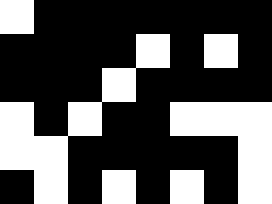[["white", "black", "black", "black", "black", "black", "black", "black"], ["black", "black", "black", "black", "white", "black", "white", "black"], ["black", "black", "black", "white", "black", "black", "black", "black"], ["white", "black", "white", "black", "black", "white", "white", "white"], ["white", "white", "black", "black", "black", "black", "black", "white"], ["black", "white", "black", "white", "black", "white", "black", "white"]]